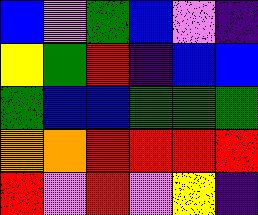[["blue", "violet", "green", "blue", "violet", "indigo"], ["yellow", "green", "red", "indigo", "blue", "blue"], ["green", "blue", "blue", "green", "green", "green"], ["orange", "orange", "red", "red", "red", "red"], ["red", "violet", "red", "violet", "yellow", "indigo"]]